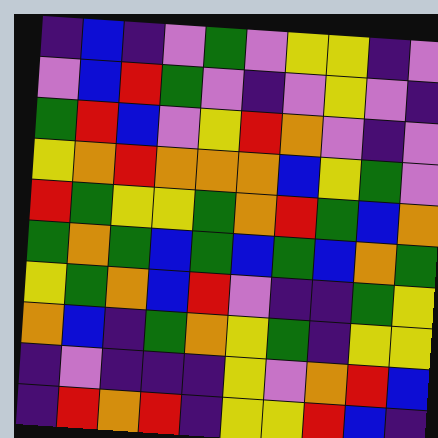[["indigo", "blue", "indigo", "violet", "green", "violet", "yellow", "yellow", "indigo", "violet"], ["violet", "blue", "red", "green", "violet", "indigo", "violet", "yellow", "violet", "indigo"], ["green", "red", "blue", "violet", "yellow", "red", "orange", "violet", "indigo", "violet"], ["yellow", "orange", "red", "orange", "orange", "orange", "blue", "yellow", "green", "violet"], ["red", "green", "yellow", "yellow", "green", "orange", "red", "green", "blue", "orange"], ["green", "orange", "green", "blue", "green", "blue", "green", "blue", "orange", "green"], ["yellow", "green", "orange", "blue", "red", "violet", "indigo", "indigo", "green", "yellow"], ["orange", "blue", "indigo", "green", "orange", "yellow", "green", "indigo", "yellow", "yellow"], ["indigo", "violet", "indigo", "indigo", "indigo", "yellow", "violet", "orange", "red", "blue"], ["indigo", "red", "orange", "red", "indigo", "yellow", "yellow", "red", "blue", "indigo"]]